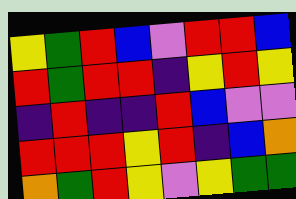[["yellow", "green", "red", "blue", "violet", "red", "red", "blue"], ["red", "green", "red", "red", "indigo", "yellow", "red", "yellow"], ["indigo", "red", "indigo", "indigo", "red", "blue", "violet", "violet"], ["red", "red", "red", "yellow", "red", "indigo", "blue", "orange"], ["orange", "green", "red", "yellow", "violet", "yellow", "green", "green"]]